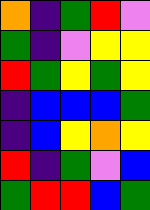[["orange", "indigo", "green", "red", "violet"], ["green", "indigo", "violet", "yellow", "yellow"], ["red", "green", "yellow", "green", "yellow"], ["indigo", "blue", "blue", "blue", "green"], ["indigo", "blue", "yellow", "orange", "yellow"], ["red", "indigo", "green", "violet", "blue"], ["green", "red", "red", "blue", "green"]]